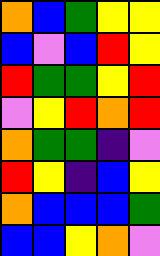[["orange", "blue", "green", "yellow", "yellow"], ["blue", "violet", "blue", "red", "yellow"], ["red", "green", "green", "yellow", "red"], ["violet", "yellow", "red", "orange", "red"], ["orange", "green", "green", "indigo", "violet"], ["red", "yellow", "indigo", "blue", "yellow"], ["orange", "blue", "blue", "blue", "green"], ["blue", "blue", "yellow", "orange", "violet"]]